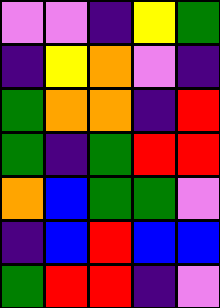[["violet", "violet", "indigo", "yellow", "green"], ["indigo", "yellow", "orange", "violet", "indigo"], ["green", "orange", "orange", "indigo", "red"], ["green", "indigo", "green", "red", "red"], ["orange", "blue", "green", "green", "violet"], ["indigo", "blue", "red", "blue", "blue"], ["green", "red", "red", "indigo", "violet"]]